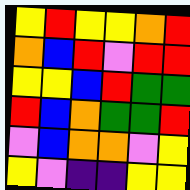[["yellow", "red", "yellow", "yellow", "orange", "red"], ["orange", "blue", "red", "violet", "red", "red"], ["yellow", "yellow", "blue", "red", "green", "green"], ["red", "blue", "orange", "green", "green", "red"], ["violet", "blue", "orange", "orange", "violet", "yellow"], ["yellow", "violet", "indigo", "indigo", "yellow", "yellow"]]